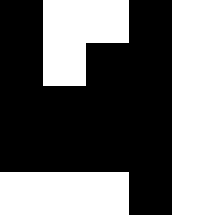[["black", "white", "white", "black", "white"], ["black", "white", "black", "black", "white"], ["black", "black", "black", "black", "white"], ["black", "black", "black", "black", "white"], ["white", "white", "white", "black", "white"]]